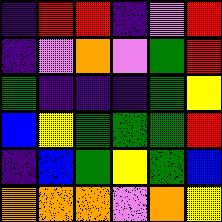[["indigo", "red", "red", "indigo", "violet", "red"], ["indigo", "violet", "orange", "violet", "green", "red"], ["green", "indigo", "indigo", "indigo", "green", "yellow"], ["blue", "yellow", "green", "green", "green", "red"], ["indigo", "blue", "green", "yellow", "green", "blue"], ["orange", "orange", "orange", "violet", "orange", "yellow"]]